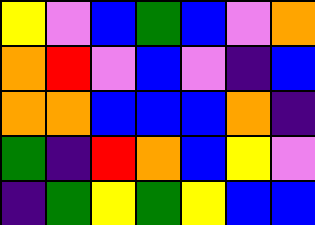[["yellow", "violet", "blue", "green", "blue", "violet", "orange"], ["orange", "red", "violet", "blue", "violet", "indigo", "blue"], ["orange", "orange", "blue", "blue", "blue", "orange", "indigo"], ["green", "indigo", "red", "orange", "blue", "yellow", "violet"], ["indigo", "green", "yellow", "green", "yellow", "blue", "blue"]]